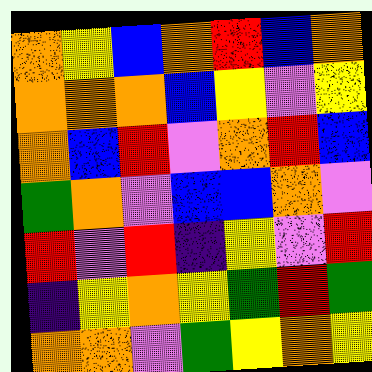[["orange", "yellow", "blue", "orange", "red", "blue", "orange"], ["orange", "orange", "orange", "blue", "yellow", "violet", "yellow"], ["orange", "blue", "red", "violet", "orange", "red", "blue"], ["green", "orange", "violet", "blue", "blue", "orange", "violet"], ["red", "violet", "red", "indigo", "yellow", "violet", "red"], ["indigo", "yellow", "orange", "yellow", "green", "red", "green"], ["orange", "orange", "violet", "green", "yellow", "orange", "yellow"]]